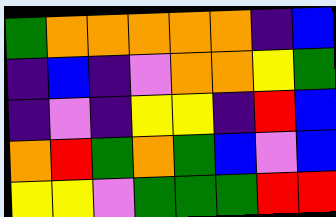[["green", "orange", "orange", "orange", "orange", "orange", "indigo", "blue"], ["indigo", "blue", "indigo", "violet", "orange", "orange", "yellow", "green"], ["indigo", "violet", "indigo", "yellow", "yellow", "indigo", "red", "blue"], ["orange", "red", "green", "orange", "green", "blue", "violet", "blue"], ["yellow", "yellow", "violet", "green", "green", "green", "red", "red"]]